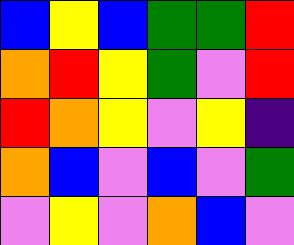[["blue", "yellow", "blue", "green", "green", "red"], ["orange", "red", "yellow", "green", "violet", "red"], ["red", "orange", "yellow", "violet", "yellow", "indigo"], ["orange", "blue", "violet", "blue", "violet", "green"], ["violet", "yellow", "violet", "orange", "blue", "violet"]]